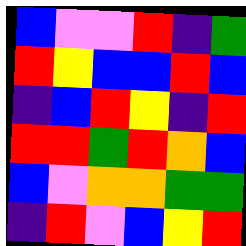[["blue", "violet", "violet", "red", "indigo", "green"], ["red", "yellow", "blue", "blue", "red", "blue"], ["indigo", "blue", "red", "yellow", "indigo", "red"], ["red", "red", "green", "red", "orange", "blue"], ["blue", "violet", "orange", "orange", "green", "green"], ["indigo", "red", "violet", "blue", "yellow", "red"]]